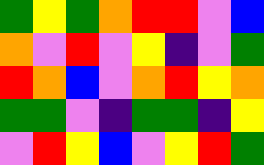[["green", "yellow", "green", "orange", "red", "red", "violet", "blue"], ["orange", "violet", "red", "violet", "yellow", "indigo", "violet", "green"], ["red", "orange", "blue", "violet", "orange", "red", "yellow", "orange"], ["green", "green", "violet", "indigo", "green", "green", "indigo", "yellow"], ["violet", "red", "yellow", "blue", "violet", "yellow", "red", "green"]]